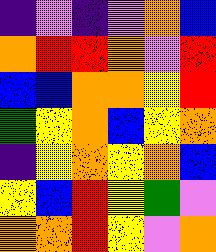[["indigo", "violet", "indigo", "violet", "orange", "blue"], ["orange", "red", "red", "orange", "violet", "red"], ["blue", "blue", "orange", "orange", "yellow", "red"], ["green", "yellow", "orange", "blue", "yellow", "orange"], ["indigo", "yellow", "orange", "yellow", "orange", "blue"], ["yellow", "blue", "red", "yellow", "green", "violet"], ["orange", "orange", "red", "yellow", "violet", "orange"]]